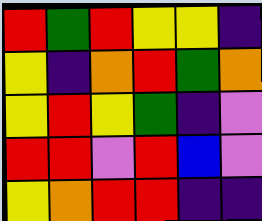[["red", "green", "red", "yellow", "yellow", "indigo"], ["yellow", "indigo", "orange", "red", "green", "orange"], ["yellow", "red", "yellow", "green", "indigo", "violet"], ["red", "red", "violet", "red", "blue", "violet"], ["yellow", "orange", "red", "red", "indigo", "indigo"]]